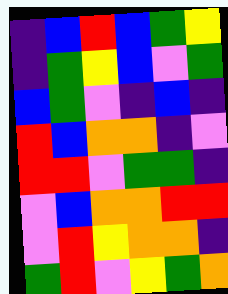[["indigo", "blue", "red", "blue", "green", "yellow"], ["indigo", "green", "yellow", "blue", "violet", "green"], ["blue", "green", "violet", "indigo", "blue", "indigo"], ["red", "blue", "orange", "orange", "indigo", "violet"], ["red", "red", "violet", "green", "green", "indigo"], ["violet", "blue", "orange", "orange", "red", "red"], ["violet", "red", "yellow", "orange", "orange", "indigo"], ["green", "red", "violet", "yellow", "green", "orange"]]